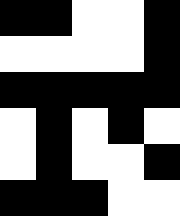[["black", "black", "white", "white", "black"], ["white", "white", "white", "white", "black"], ["black", "black", "black", "black", "black"], ["white", "black", "white", "black", "white"], ["white", "black", "white", "white", "black"], ["black", "black", "black", "white", "white"]]